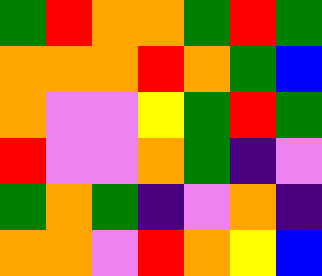[["green", "red", "orange", "orange", "green", "red", "green"], ["orange", "orange", "orange", "red", "orange", "green", "blue"], ["orange", "violet", "violet", "yellow", "green", "red", "green"], ["red", "violet", "violet", "orange", "green", "indigo", "violet"], ["green", "orange", "green", "indigo", "violet", "orange", "indigo"], ["orange", "orange", "violet", "red", "orange", "yellow", "blue"]]